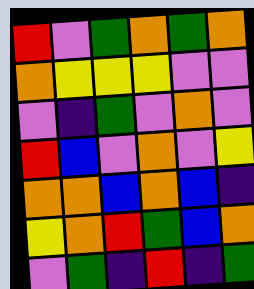[["red", "violet", "green", "orange", "green", "orange"], ["orange", "yellow", "yellow", "yellow", "violet", "violet"], ["violet", "indigo", "green", "violet", "orange", "violet"], ["red", "blue", "violet", "orange", "violet", "yellow"], ["orange", "orange", "blue", "orange", "blue", "indigo"], ["yellow", "orange", "red", "green", "blue", "orange"], ["violet", "green", "indigo", "red", "indigo", "green"]]